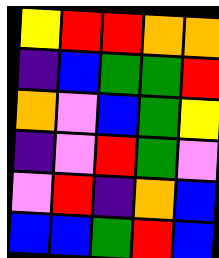[["yellow", "red", "red", "orange", "orange"], ["indigo", "blue", "green", "green", "red"], ["orange", "violet", "blue", "green", "yellow"], ["indigo", "violet", "red", "green", "violet"], ["violet", "red", "indigo", "orange", "blue"], ["blue", "blue", "green", "red", "blue"]]